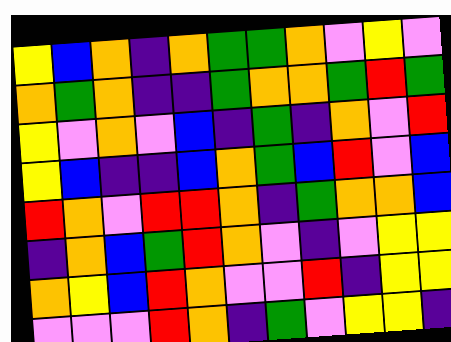[["yellow", "blue", "orange", "indigo", "orange", "green", "green", "orange", "violet", "yellow", "violet"], ["orange", "green", "orange", "indigo", "indigo", "green", "orange", "orange", "green", "red", "green"], ["yellow", "violet", "orange", "violet", "blue", "indigo", "green", "indigo", "orange", "violet", "red"], ["yellow", "blue", "indigo", "indigo", "blue", "orange", "green", "blue", "red", "violet", "blue"], ["red", "orange", "violet", "red", "red", "orange", "indigo", "green", "orange", "orange", "blue"], ["indigo", "orange", "blue", "green", "red", "orange", "violet", "indigo", "violet", "yellow", "yellow"], ["orange", "yellow", "blue", "red", "orange", "violet", "violet", "red", "indigo", "yellow", "yellow"], ["violet", "violet", "violet", "red", "orange", "indigo", "green", "violet", "yellow", "yellow", "indigo"]]